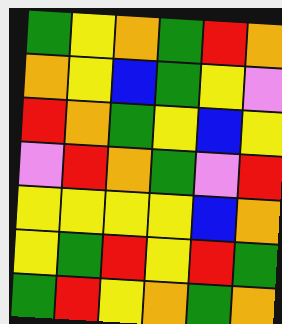[["green", "yellow", "orange", "green", "red", "orange"], ["orange", "yellow", "blue", "green", "yellow", "violet"], ["red", "orange", "green", "yellow", "blue", "yellow"], ["violet", "red", "orange", "green", "violet", "red"], ["yellow", "yellow", "yellow", "yellow", "blue", "orange"], ["yellow", "green", "red", "yellow", "red", "green"], ["green", "red", "yellow", "orange", "green", "orange"]]